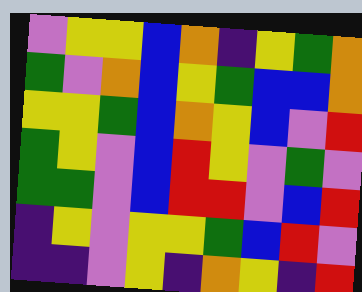[["violet", "yellow", "yellow", "blue", "orange", "indigo", "yellow", "green", "orange"], ["green", "violet", "orange", "blue", "yellow", "green", "blue", "blue", "orange"], ["yellow", "yellow", "green", "blue", "orange", "yellow", "blue", "violet", "red"], ["green", "yellow", "violet", "blue", "red", "yellow", "violet", "green", "violet"], ["green", "green", "violet", "blue", "red", "red", "violet", "blue", "red"], ["indigo", "yellow", "violet", "yellow", "yellow", "green", "blue", "red", "violet"], ["indigo", "indigo", "violet", "yellow", "indigo", "orange", "yellow", "indigo", "red"]]